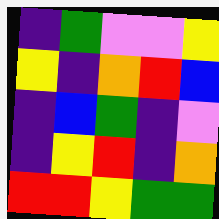[["indigo", "green", "violet", "violet", "yellow"], ["yellow", "indigo", "orange", "red", "blue"], ["indigo", "blue", "green", "indigo", "violet"], ["indigo", "yellow", "red", "indigo", "orange"], ["red", "red", "yellow", "green", "green"]]